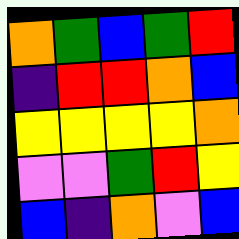[["orange", "green", "blue", "green", "red"], ["indigo", "red", "red", "orange", "blue"], ["yellow", "yellow", "yellow", "yellow", "orange"], ["violet", "violet", "green", "red", "yellow"], ["blue", "indigo", "orange", "violet", "blue"]]